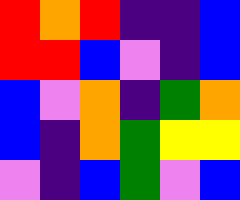[["red", "orange", "red", "indigo", "indigo", "blue"], ["red", "red", "blue", "violet", "indigo", "blue"], ["blue", "violet", "orange", "indigo", "green", "orange"], ["blue", "indigo", "orange", "green", "yellow", "yellow"], ["violet", "indigo", "blue", "green", "violet", "blue"]]